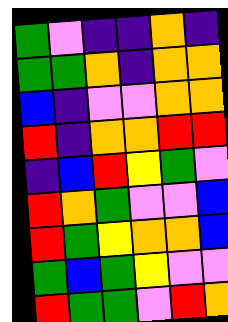[["green", "violet", "indigo", "indigo", "orange", "indigo"], ["green", "green", "orange", "indigo", "orange", "orange"], ["blue", "indigo", "violet", "violet", "orange", "orange"], ["red", "indigo", "orange", "orange", "red", "red"], ["indigo", "blue", "red", "yellow", "green", "violet"], ["red", "orange", "green", "violet", "violet", "blue"], ["red", "green", "yellow", "orange", "orange", "blue"], ["green", "blue", "green", "yellow", "violet", "violet"], ["red", "green", "green", "violet", "red", "orange"]]